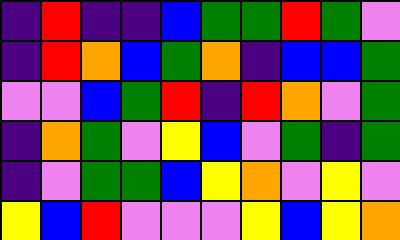[["indigo", "red", "indigo", "indigo", "blue", "green", "green", "red", "green", "violet"], ["indigo", "red", "orange", "blue", "green", "orange", "indigo", "blue", "blue", "green"], ["violet", "violet", "blue", "green", "red", "indigo", "red", "orange", "violet", "green"], ["indigo", "orange", "green", "violet", "yellow", "blue", "violet", "green", "indigo", "green"], ["indigo", "violet", "green", "green", "blue", "yellow", "orange", "violet", "yellow", "violet"], ["yellow", "blue", "red", "violet", "violet", "violet", "yellow", "blue", "yellow", "orange"]]